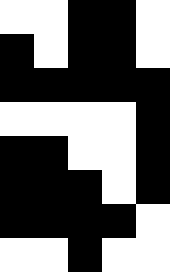[["white", "white", "black", "black", "white"], ["black", "white", "black", "black", "white"], ["black", "black", "black", "black", "black"], ["white", "white", "white", "white", "black"], ["black", "black", "white", "white", "black"], ["black", "black", "black", "white", "black"], ["black", "black", "black", "black", "white"], ["white", "white", "black", "white", "white"]]